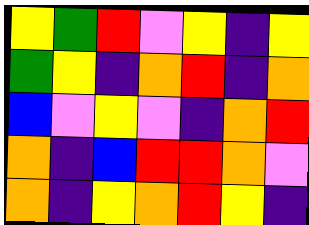[["yellow", "green", "red", "violet", "yellow", "indigo", "yellow"], ["green", "yellow", "indigo", "orange", "red", "indigo", "orange"], ["blue", "violet", "yellow", "violet", "indigo", "orange", "red"], ["orange", "indigo", "blue", "red", "red", "orange", "violet"], ["orange", "indigo", "yellow", "orange", "red", "yellow", "indigo"]]